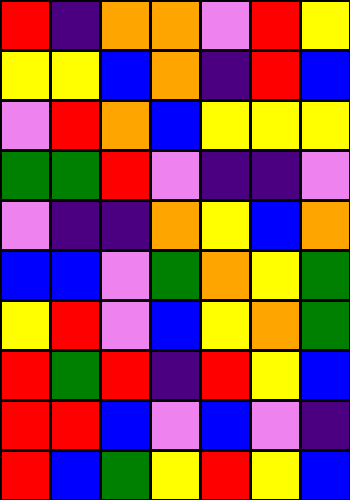[["red", "indigo", "orange", "orange", "violet", "red", "yellow"], ["yellow", "yellow", "blue", "orange", "indigo", "red", "blue"], ["violet", "red", "orange", "blue", "yellow", "yellow", "yellow"], ["green", "green", "red", "violet", "indigo", "indigo", "violet"], ["violet", "indigo", "indigo", "orange", "yellow", "blue", "orange"], ["blue", "blue", "violet", "green", "orange", "yellow", "green"], ["yellow", "red", "violet", "blue", "yellow", "orange", "green"], ["red", "green", "red", "indigo", "red", "yellow", "blue"], ["red", "red", "blue", "violet", "blue", "violet", "indigo"], ["red", "blue", "green", "yellow", "red", "yellow", "blue"]]